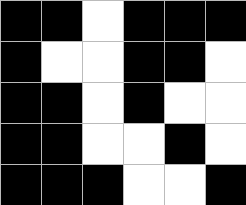[["black", "black", "white", "black", "black", "black"], ["black", "white", "white", "black", "black", "white"], ["black", "black", "white", "black", "white", "white"], ["black", "black", "white", "white", "black", "white"], ["black", "black", "black", "white", "white", "black"]]